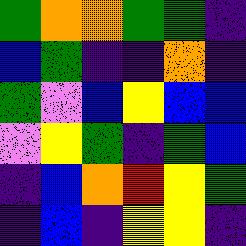[["green", "orange", "orange", "green", "green", "indigo"], ["blue", "green", "indigo", "indigo", "orange", "indigo"], ["green", "violet", "blue", "yellow", "blue", "blue"], ["violet", "yellow", "green", "indigo", "green", "blue"], ["indigo", "blue", "orange", "red", "yellow", "green"], ["indigo", "blue", "indigo", "yellow", "yellow", "indigo"]]